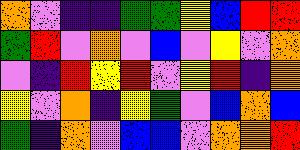[["orange", "violet", "indigo", "indigo", "green", "green", "yellow", "blue", "red", "red"], ["green", "red", "violet", "orange", "violet", "blue", "violet", "yellow", "violet", "orange"], ["violet", "indigo", "red", "yellow", "red", "violet", "yellow", "red", "indigo", "orange"], ["yellow", "violet", "orange", "indigo", "yellow", "green", "violet", "blue", "orange", "blue"], ["green", "indigo", "orange", "violet", "blue", "blue", "violet", "orange", "orange", "red"]]